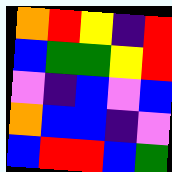[["orange", "red", "yellow", "indigo", "red"], ["blue", "green", "green", "yellow", "red"], ["violet", "indigo", "blue", "violet", "blue"], ["orange", "blue", "blue", "indigo", "violet"], ["blue", "red", "red", "blue", "green"]]